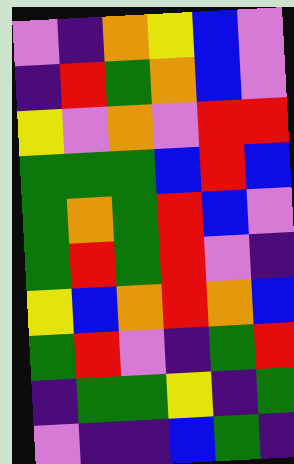[["violet", "indigo", "orange", "yellow", "blue", "violet"], ["indigo", "red", "green", "orange", "blue", "violet"], ["yellow", "violet", "orange", "violet", "red", "red"], ["green", "green", "green", "blue", "red", "blue"], ["green", "orange", "green", "red", "blue", "violet"], ["green", "red", "green", "red", "violet", "indigo"], ["yellow", "blue", "orange", "red", "orange", "blue"], ["green", "red", "violet", "indigo", "green", "red"], ["indigo", "green", "green", "yellow", "indigo", "green"], ["violet", "indigo", "indigo", "blue", "green", "indigo"]]